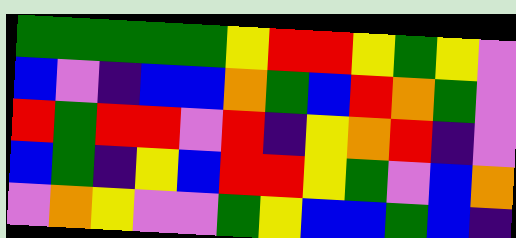[["green", "green", "green", "green", "green", "yellow", "red", "red", "yellow", "green", "yellow", "violet"], ["blue", "violet", "indigo", "blue", "blue", "orange", "green", "blue", "red", "orange", "green", "violet"], ["red", "green", "red", "red", "violet", "red", "indigo", "yellow", "orange", "red", "indigo", "violet"], ["blue", "green", "indigo", "yellow", "blue", "red", "red", "yellow", "green", "violet", "blue", "orange"], ["violet", "orange", "yellow", "violet", "violet", "green", "yellow", "blue", "blue", "green", "blue", "indigo"]]